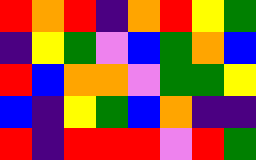[["red", "orange", "red", "indigo", "orange", "red", "yellow", "green"], ["indigo", "yellow", "green", "violet", "blue", "green", "orange", "blue"], ["red", "blue", "orange", "orange", "violet", "green", "green", "yellow"], ["blue", "indigo", "yellow", "green", "blue", "orange", "indigo", "indigo"], ["red", "indigo", "red", "red", "red", "violet", "red", "green"]]